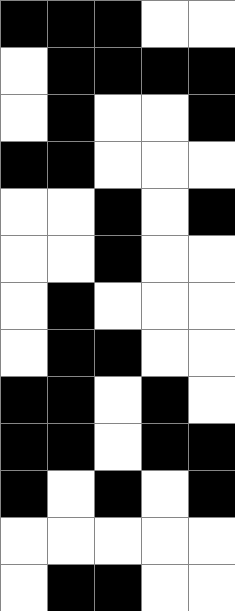[["black", "black", "black", "white", "white"], ["white", "black", "black", "black", "black"], ["white", "black", "white", "white", "black"], ["black", "black", "white", "white", "white"], ["white", "white", "black", "white", "black"], ["white", "white", "black", "white", "white"], ["white", "black", "white", "white", "white"], ["white", "black", "black", "white", "white"], ["black", "black", "white", "black", "white"], ["black", "black", "white", "black", "black"], ["black", "white", "black", "white", "black"], ["white", "white", "white", "white", "white"], ["white", "black", "black", "white", "white"]]